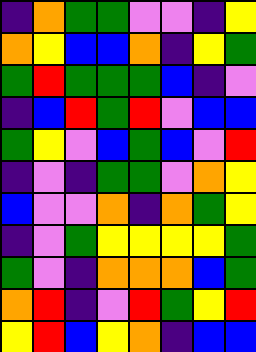[["indigo", "orange", "green", "green", "violet", "violet", "indigo", "yellow"], ["orange", "yellow", "blue", "blue", "orange", "indigo", "yellow", "green"], ["green", "red", "green", "green", "green", "blue", "indigo", "violet"], ["indigo", "blue", "red", "green", "red", "violet", "blue", "blue"], ["green", "yellow", "violet", "blue", "green", "blue", "violet", "red"], ["indigo", "violet", "indigo", "green", "green", "violet", "orange", "yellow"], ["blue", "violet", "violet", "orange", "indigo", "orange", "green", "yellow"], ["indigo", "violet", "green", "yellow", "yellow", "yellow", "yellow", "green"], ["green", "violet", "indigo", "orange", "orange", "orange", "blue", "green"], ["orange", "red", "indigo", "violet", "red", "green", "yellow", "red"], ["yellow", "red", "blue", "yellow", "orange", "indigo", "blue", "blue"]]